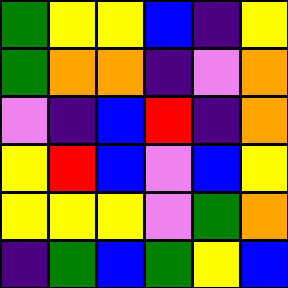[["green", "yellow", "yellow", "blue", "indigo", "yellow"], ["green", "orange", "orange", "indigo", "violet", "orange"], ["violet", "indigo", "blue", "red", "indigo", "orange"], ["yellow", "red", "blue", "violet", "blue", "yellow"], ["yellow", "yellow", "yellow", "violet", "green", "orange"], ["indigo", "green", "blue", "green", "yellow", "blue"]]